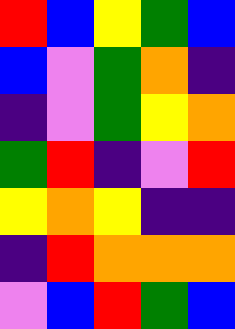[["red", "blue", "yellow", "green", "blue"], ["blue", "violet", "green", "orange", "indigo"], ["indigo", "violet", "green", "yellow", "orange"], ["green", "red", "indigo", "violet", "red"], ["yellow", "orange", "yellow", "indigo", "indigo"], ["indigo", "red", "orange", "orange", "orange"], ["violet", "blue", "red", "green", "blue"]]